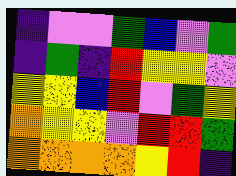[["indigo", "violet", "violet", "green", "blue", "violet", "green"], ["indigo", "green", "indigo", "red", "yellow", "yellow", "violet"], ["yellow", "yellow", "blue", "red", "violet", "green", "yellow"], ["orange", "yellow", "yellow", "violet", "red", "red", "green"], ["orange", "orange", "orange", "orange", "yellow", "red", "indigo"]]